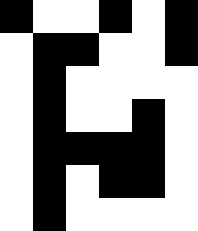[["black", "white", "white", "black", "white", "black"], ["white", "black", "black", "white", "white", "black"], ["white", "black", "white", "white", "white", "white"], ["white", "black", "white", "white", "black", "white"], ["white", "black", "black", "black", "black", "white"], ["white", "black", "white", "black", "black", "white"], ["white", "black", "white", "white", "white", "white"]]